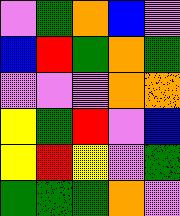[["violet", "green", "orange", "blue", "violet"], ["blue", "red", "green", "orange", "green"], ["violet", "violet", "violet", "orange", "orange"], ["yellow", "green", "red", "violet", "blue"], ["yellow", "red", "yellow", "violet", "green"], ["green", "green", "green", "orange", "violet"]]